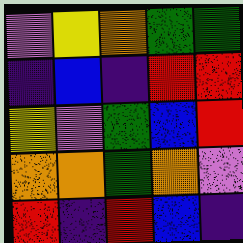[["violet", "yellow", "orange", "green", "green"], ["indigo", "blue", "indigo", "red", "red"], ["yellow", "violet", "green", "blue", "red"], ["orange", "orange", "green", "orange", "violet"], ["red", "indigo", "red", "blue", "indigo"]]